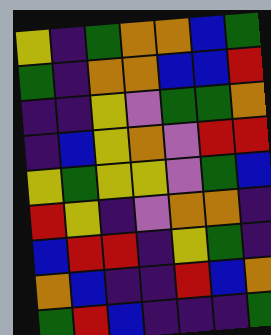[["yellow", "indigo", "green", "orange", "orange", "blue", "green"], ["green", "indigo", "orange", "orange", "blue", "blue", "red"], ["indigo", "indigo", "yellow", "violet", "green", "green", "orange"], ["indigo", "blue", "yellow", "orange", "violet", "red", "red"], ["yellow", "green", "yellow", "yellow", "violet", "green", "blue"], ["red", "yellow", "indigo", "violet", "orange", "orange", "indigo"], ["blue", "red", "red", "indigo", "yellow", "green", "indigo"], ["orange", "blue", "indigo", "indigo", "red", "blue", "orange"], ["green", "red", "blue", "indigo", "indigo", "indigo", "green"]]